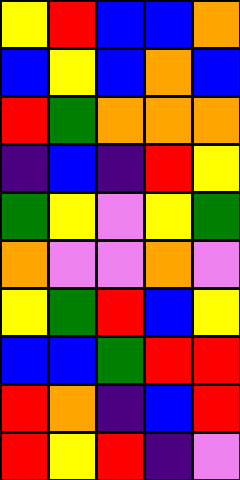[["yellow", "red", "blue", "blue", "orange"], ["blue", "yellow", "blue", "orange", "blue"], ["red", "green", "orange", "orange", "orange"], ["indigo", "blue", "indigo", "red", "yellow"], ["green", "yellow", "violet", "yellow", "green"], ["orange", "violet", "violet", "orange", "violet"], ["yellow", "green", "red", "blue", "yellow"], ["blue", "blue", "green", "red", "red"], ["red", "orange", "indigo", "blue", "red"], ["red", "yellow", "red", "indigo", "violet"]]